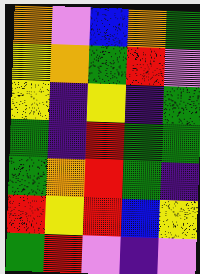[["orange", "violet", "blue", "orange", "green"], ["yellow", "orange", "green", "red", "violet"], ["yellow", "indigo", "yellow", "indigo", "green"], ["green", "indigo", "red", "green", "green"], ["green", "orange", "red", "green", "indigo"], ["red", "yellow", "red", "blue", "yellow"], ["green", "red", "violet", "indigo", "violet"]]